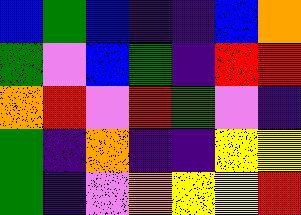[["blue", "green", "blue", "indigo", "indigo", "blue", "orange"], ["green", "violet", "blue", "green", "indigo", "red", "red"], ["orange", "red", "violet", "red", "green", "violet", "indigo"], ["green", "indigo", "orange", "indigo", "indigo", "yellow", "yellow"], ["green", "indigo", "violet", "orange", "yellow", "yellow", "red"]]